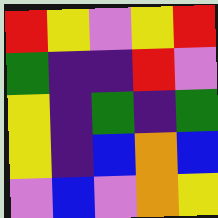[["red", "yellow", "violet", "yellow", "red"], ["green", "indigo", "indigo", "red", "violet"], ["yellow", "indigo", "green", "indigo", "green"], ["yellow", "indigo", "blue", "orange", "blue"], ["violet", "blue", "violet", "orange", "yellow"]]